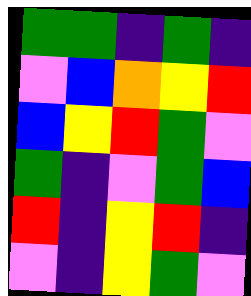[["green", "green", "indigo", "green", "indigo"], ["violet", "blue", "orange", "yellow", "red"], ["blue", "yellow", "red", "green", "violet"], ["green", "indigo", "violet", "green", "blue"], ["red", "indigo", "yellow", "red", "indigo"], ["violet", "indigo", "yellow", "green", "violet"]]